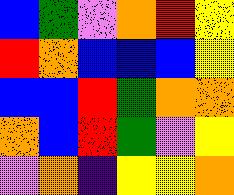[["blue", "green", "violet", "orange", "red", "yellow"], ["red", "orange", "blue", "blue", "blue", "yellow"], ["blue", "blue", "red", "green", "orange", "orange"], ["orange", "blue", "red", "green", "violet", "yellow"], ["violet", "orange", "indigo", "yellow", "yellow", "orange"]]